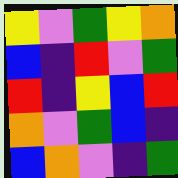[["yellow", "violet", "green", "yellow", "orange"], ["blue", "indigo", "red", "violet", "green"], ["red", "indigo", "yellow", "blue", "red"], ["orange", "violet", "green", "blue", "indigo"], ["blue", "orange", "violet", "indigo", "green"]]